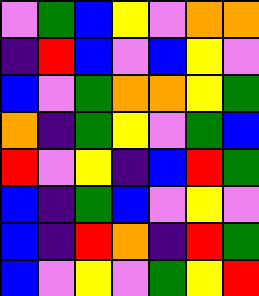[["violet", "green", "blue", "yellow", "violet", "orange", "orange"], ["indigo", "red", "blue", "violet", "blue", "yellow", "violet"], ["blue", "violet", "green", "orange", "orange", "yellow", "green"], ["orange", "indigo", "green", "yellow", "violet", "green", "blue"], ["red", "violet", "yellow", "indigo", "blue", "red", "green"], ["blue", "indigo", "green", "blue", "violet", "yellow", "violet"], ["blue", "indigo", "red", "orange", "indigo", "red", "green"], ["blue", "violet", "yellow", "violet", "green", "yellow", "red"]]